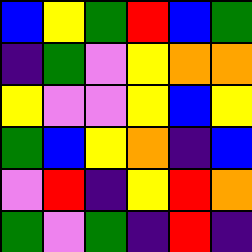[["blue", "yellow", "green", "red", "blue", "green"], ["indigo", "green", "violet", "yellow", "orange", "orange"], ["yellow", "violet", "violet", "yellow", "blue", "yellow"], ["green", "blue", "yellow", "orange", "indigo", "blue"], ["violet", "red", "indigo", "yellow", "red", "orange"], ["green", "violet", "green", "indigo", "red", "indigo"]]